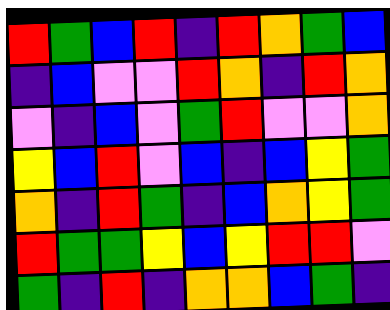[["red", "green", "blue", "red", "indigo", "red", "orange", "green", "blue"], ["indigo", "blue", "violet", "violet", "red", "orange", "indigo", "red", "orange"], ["violet", "indigo", "blue", "violet", "green", "red", "violet", "violet", "orange"], ["yellow", "blue", "red", "violet", "blue", "indigo", "blue", "yellow", "green"], ["orange", "indigo", "red", "green", "indigo", "blue", "orange", "yellow", "green"], ["red", "green", "green", "yellow", "blue", "yellow", "red", "red", "violet"], ["green", "indigo", "red", "indigo", "orange", "orange", "blue", "green", "indigo"]]